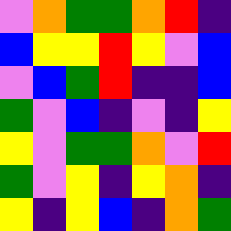[["violet", "orange", "green", "green", "orange", "red", "indigo"], ["blue", "yellow", "yellow", "red", "yellow", "violet", "blue"], ["violet", "blue", "green", "red", "indigo", "indigo", "blue"], ["green", "violet", "blue", "indigo", "violet", "indigo", "yellow"], ["yellow", "violet", "green", "green", "orange", "violet", "red"], ["green", "violet", "yellow", "indigo", "yellow", "orange", "indigo"], ["yellow", "indigo", "yellow", "blue", "indigo", "orange", "green"]]